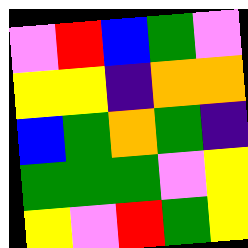[["violet", "red", "blue", "green", "violet"], ["yellow", "yellow", "indigo", "orange", "orange"], ["blue", "green", "orange", "green", "indigo"], ["green", "green", "green", "violet", "yellow"], ["yellow", "violet", "red", "green", "yellow"]]